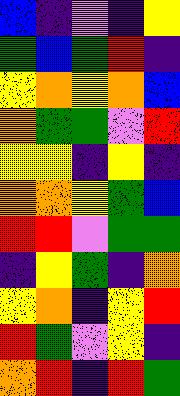[["blue", "indigo", "violet", "indigo", "yellow"], ["green", "blue", "green", "red", "indigo"], ["yellow", "orange", "yellow", "orange", "blue"], ["orange", "green", "green", "violet", "red"], ["yellow", "yellow", "indigo", "yellow", "indigo"], ["orange", "orange", "yellow", "green", "blue"], ["red", "red", "violet", "green", "green"], ["indigo", "yellow", "green", "indigo", "orange"], ["yellow", "orange", "indigo", "yellow", "red"], ["red", "green", "violet", "yellow", "indigo"], ["orange", "red", "indigo", "red", "green"]]